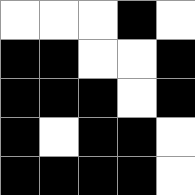[["white", "white", "white", "black", "white"], ["black", "black", "white", "white", "black"], ["black", "black", "black", "white", "black"], ["black", "white", "black", "black", "white"], ["black", "black", "black", "black", "white"]]